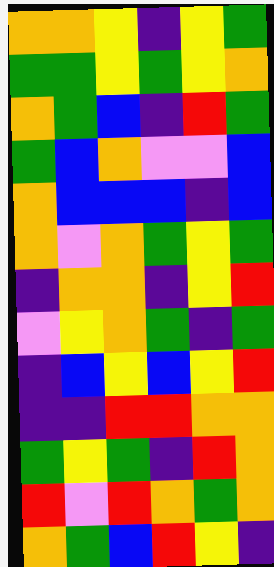[["orange", "orange", "yellow", "indigo", "yellow", "green"], ["green", "green", "yellow", "green", "yellow", "orange"], ["orange", "green", "blue", "indigo", "red", "green"], ["green", "blue", "orange", "violet", "violet", "blue"], ["orange", "blue", "blue", "blue", "indigo", "blue"], ["orange", "violet", "orange", "green", "yellow", "green"], ["indigo", "orange", "orange", "indigo", "yellow", "red"], ["violet", "yellow", "orange", "green", "indigo", "green"], ["indigo", "blue", "yellow", "blue", "yellow", "red"], ["indigo", "indigo", "red", "red", "orange", "orange"], ["green", "yellow", "green", "indigo", "red", "orange"], ["red", "violet", "red", "orange", "green", "orange"], ["orange", "green", "blue", "red", "yellow", "indigo"]]